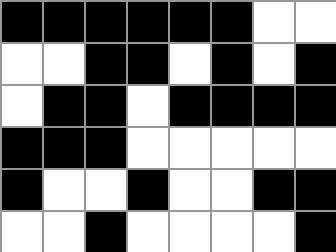[["black", "black", "black", "black", "black", "black", "white", "white"], ["white", "white", "black", "black", "white", "black", "white", "black"], ["white", "black", "black", "white", "black", "black", "black", "black"], ["black", "black", "black", "white", "white", "white", "white", "white"], ["black", "white", "white", "black", "white", "white", "black", "black"], ["white", "white", "black", "white", "white", "white", "white", "black"]]